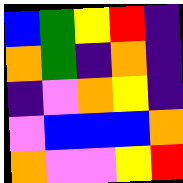[["blue", "green", "yellow", "red", "indigo"], ["orange", "green", "indigo", "orange", "indigo"], ["indigo", "violet", "orange", "yellow", "indigo"], ["violet", "blue", "blue", "blue", "orange"], ["orange", "violet", "violet", "yellow", "red"]]